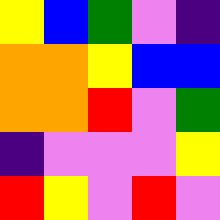[["yellow", "blue", "green", "violet", "indigo"], ["orange", "orange", "yellow", "blue", "blue"], ["orange", "orange", "red", "violet", "green"], ["indigo", "violet", "violet", "violet", "yellow"], ["red", "yellow", "violet", "red", "violet"]]